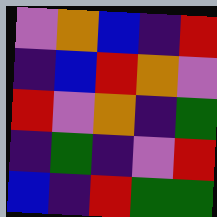[["violet", "orange", "blue", "indigo", "red"], ["indigo", "blue", "red", "orange", "violet"], ["red", "violet", "orange", "indigo", "green"], ["indigo", "green", "indigo", "violet", "red"], ["blue", "indigo", "red", "green", "green"]]